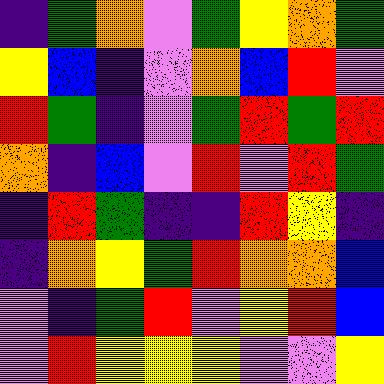[["indigo", "green", "orange", "violet", "green", "yellow", "orange", "green"], ["yellow", "blue", "indigo", "violet", "orange", "blue", "red", "violet"], ["red", "green", "indigo", "violet", "green", "red", "green", "red"], ["orange", "indigo", "blue", "violet", "red", "violet", "red", "green"], ["indigo", "red", "green", "indigo", "indigo", "red", "yellow", "indigo"], ["indigo", "orange", "yellow", "green", "red", "orange", "orange", "blue"], ["violet", "indigo", "green", "red", "violet", "yellow", "red", "blue"], ["violet", "red", "yellow", "yellow", "yellow", "violet", "violet", "yellow"]]